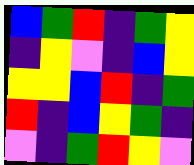[["blue", "green", "red", "indigo", "green", "yellow"], ["indigo", "yellow", "violet", "indigo", "blue", "yellow"], ["yellow", "yellow", "blue", "red", "indigo", "green"], ["red", "indigo", "blue", "yellow", "green", "indigo"], ["violet", "indigo", "green", "red", "yellow", "violet"]]